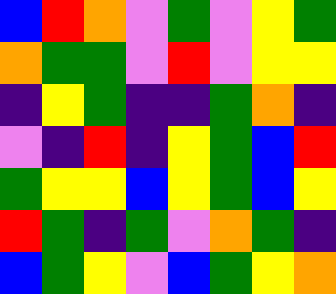[["blue", "red", "orange", "violet", "green", "violet", "yellow", "green"], ["orange", "green", "green", "violet", "red", "violet", "yellow", "yellow"], ["indigo", "yellow", "green", "indigo", "indigo", "green", "orange", "indigo"], ["violet", "indigo", "red", "indigo", "yellow", "green", "blue", "red"], ["green", "yellow", "yellow", "blue", "yellow", "green", "blue", "yellow"], ["red", "green", "indigo", "green", "violet", "orange", "green", "indigo"], ["blue", "green", "yellow", "violet", "blue", "green", "yellow", "orange"]]